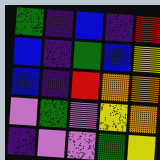[["green", "indigo", "blue", "indigo", "red"], ["blue", "indigo", "green", "blue", "yellow"], ["blue", "indigo", "red", "orange", "orange"], ["violet", "green", "violet", "yellow", "orange"], ["indigo", "violet", "violet", "green", "yellow"]]